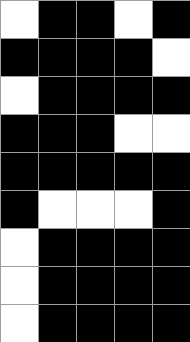[["white", "black", "black", "white", "black"], ["black", "black", "black", "black", "white"], ["white", "black", "black", "black", "black"], ["black", "black", "black", "white", "white"], ["black", "black", "black", "black", "black"], ["black", "white", "white", "white", "black"], ["white", "black", "black", "black", "black"], ["white", "black", "black", "black", "black"], ["white", "black", "black", "black", "black"]]